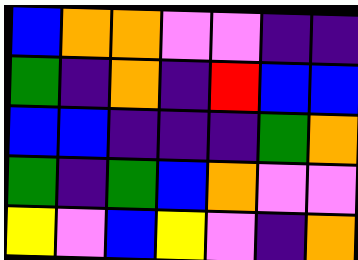[["blue", "orange", "orange", "violet", "violet", "indigo", "indigo"], ["green", "indigo", "orange", "indigo", "red", "blue", "blue"], ["blue", "blue", "indigo", "indigo", "indigo", "green", "orange"], ["green", "indigo", "green", "blue", "orange", "violet", "violet"], ["yellow", "violet", "blue", "yellow", "violet", "indigo", "orange"]]